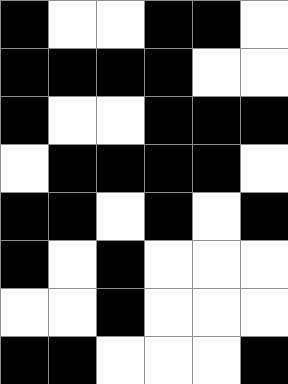[["black", "white", "white", "black", "black", "white"], ["black", "black", "black", "black", "white", "white"], ["black", "white", "white", "black", "black", "black"], ["white", "black", "black", "black", "black", "white"], ["black", "black", "white", "black", "white", "black"], ["black", "white", "black", "white", "white", "white"], ["white", "white", "black", "white", "white", "white"], ["black", "black", "white", "white", "white", "black"]]